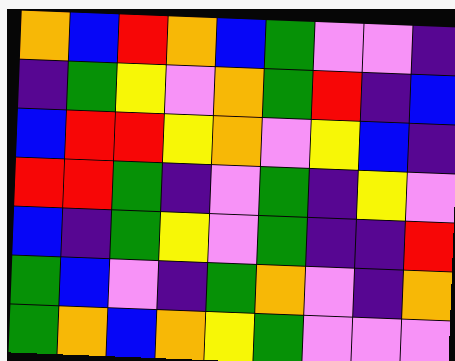[["orange", "blue", "red", "orange", "blue", "green", "violet", "violet", "indigo"], ["indigo", "green", "yellow", "violet", "orange", "green", "red", "indigo", "blue"], ["blue", "red", "red", "yellow", "orange", "violet", "yellow", "blue", "indigo"], ["red", "red", "green", "indigo", "violet", "green", "indigo", "yellow", "violet"], ["blue", "indigo", "green", "yellow", "violet", "green", "indigo", "indigo", "red"], ["green", "blue", "violet", "indigo", "green", "orange", "violet", "indigo", "orange"], ["green", "orange", "blue", "orange", "yellow", "green", "violet", "violet", "violet"]]